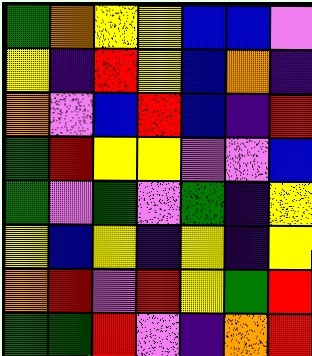[["green", "orange", "yellow", "yellow", "blue", "blue", "violet"], ["yellow", "indigo", "red", "yellow", "blue", "orange", "indigo"], ["orange", "violet", "blue", "red", "blue", "indigo", "red"], ["green", "red", "yellow", "yellow", "violet", "violet", "blue"], ["green", "violet", "green", "violet", "green", "indigo", "yellow"], ["yellow", "blue", "yellow", "indigo", "yellow", "indigo", "yellow"], ["orange", "red", "violet", "red", "yellow", "green", "red"], ["green", "green", "red", "violet", "indigo", "orange", "red"]]